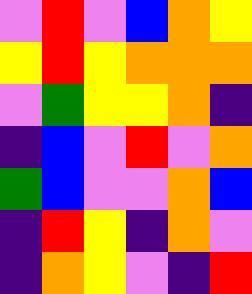[["violet", "red", "violet", "blue", "orange", "yellow"], ["yellow", "red", "yellow", "orange", "orange", "orange"], ["violet", "green", "yellow", "yellow", "orange", "indigo"], ["indigo", "blue", "violet", "red", "violet", "orange"], ["green", "blue", "violet", "violet", "orange", "blue"], ["indigo", "red", "yellow", "indigo", "orange", "violet"], ["indigo", "orange", "yellow", "violet", "indigo", "red"]]